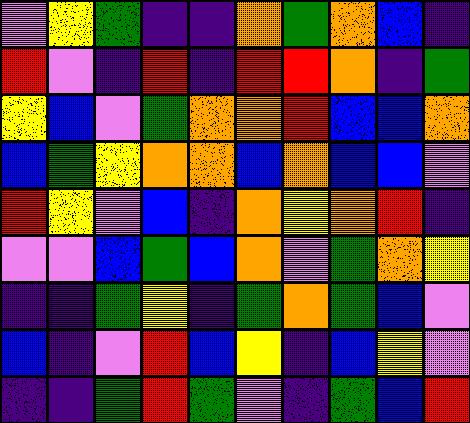[["violet", "yellow", "green", "indigo", "indigo", "orange", "green", "orange", "blue", "indigo"], ["red", "violet", "indigo", "red", "indigo", "red", "red", "orange", "indigo", "green"], ["yellow", "blue", "violet", "green", "orange", "orange", "red", "blue", "blue", "orange"], ["blue", "green", "yellow", "orange", "orange", "blue", "orange", "blue", "blue", "violet"], ["red", "yellow", "violet", "blue", "indigo", "orange", "yellow", "orange", "red", "indigo"], ["violet", "violet", "blue", "green", "blue", "orange", "violet", "green", "orange", "yellow"], ["indigo", "indigo", "green", "yellow", "indigo", "green", "orange", "green", "blue", "violet"], ["blue", "indigo", "violet", "red", "blue", "yellow", "indigo", "blue", "yellow", "violet"], ["indigo", "indigo", "green", "red", "green", "violet", "indigo", "green", "blue", "red"]]